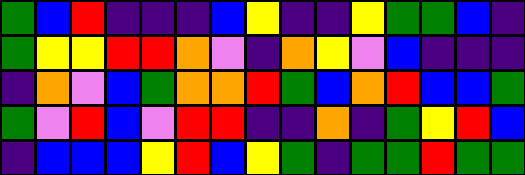[["green", "blue", "red", "indigo", "indigo", "indigo", "blue", "yellow", "indigo", "indigo", "yellow", "green", "green", "blue", "indigo"], ["green", "yellow", "yellow", "red", "red", "orange", "violet", "indigo", "orange", "yellow", "violet", "blue", "indigo", "indigo", "indigo"], ["indigo", "orange", "violet", "blue", "green", "orange", "orange", "red", "green", "blue", "orange", "red", "blue", "blue", "green"], ["green", "violet", "red", "blue", "violet", "red", "red", "indigo", "indigo", "orange", "indigo", "green", "yellow", "red", "blue"], ["indigo", "blue", "blue", "blue", "yellow", "red", "blue", "yellow", "green", "indigo", "green", "green", "red", "green", "green"]]